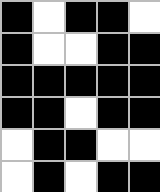[["black", "white", "black", "black", "white"], ["black", "white", "white", "black", "black"], ["black", "black", "black", "black", "black"], ["black", "black", "white", "black", "black"], ["white", "black", "black", "white", "white"], ["white", "black", "white", "black", "black"]]